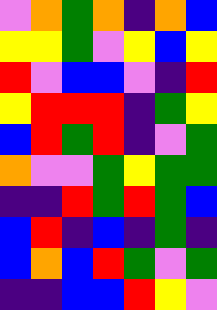[["violet", "orange", "green", "orange", "indigo", "orange", "blue"], ["yellow", "yellow", "green", "violet", "yellow", "blue", "yellow"], ["red", "violet", "blue", "blue", "violet", "indigo", "red"], ["yellow", "red", "red", "red", "indigo", "green", "yellow"], ["blue", "red", "green", "red", "indigo", "violet", "green"], ["orange", "violet", "violet", "green", "yellow", "green", "green"], ["indigo", "indigo", "red", "green", "red", "green", "blue"], ["blue", "red", "indigo", "blue", "indigo", "green", "indigo"], ["blue", "orange", "blue", "red", "green", "violet", "green"], ["indigo", "indigo", "blue", "blue", "red", "yellow", "violet"]]